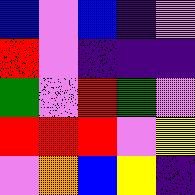[["blue", "violet", "blue", "indigo", "violet"], ["red", "violet", "indigo", "indigo", "indigo"], ["green", "violet", "red", "green", "violet"], ["red", "red", "red", "violet", "yellow"], ["violet", "orange", "blue", "yellow", "indigo"]]